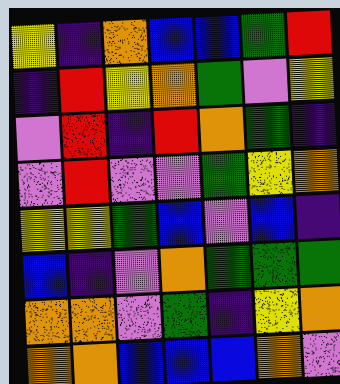[["yellow", "indigo", "orange", "blue", "blue", "green", "red"], ["indigo", "red", "yellow", "orange", "green", "violet", "yellow"], ["violet", "red", "indigo", "red", "orange", "green", "indigo"], ["violet", "red", "violet", "violet", "green", "yellow", "orange"], ["yellow", "yellow", "green", "blue", "violet", "blue", "indigo"], ["blue", "indigo", "violet", "orange", "green", "green", "green"], ["orange", "orange", "violet", "green", "indigo", "yellow", "orange"], ["orange", "orange", "blue", "blue", "blue", "orange", "violet"]]